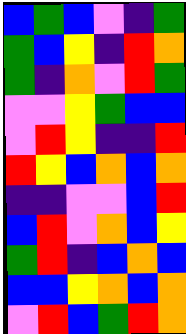[["blue", "green", "blue", "violet", "indigo", "green"], ["green", "blue", "yellow", "indigo", "red", "orange"], ["green", "indigo", "orange", "violet", "red", "green"], ["violet", "violet", "yellow", "green", "blue", "blue"], ["violet", "red", "yellow", "indigo", "indigo", "red"], ["red", "yellow", "blue", "orange", "blue", "orange"], ["indigo", "indigo", "violet", "violet", "blue", "red"], ["blue", "red", "violet", "orange", "blue", "yellow"], ["green", "red", "indigo", "blue", "orange", "blue"], ["blue", "blue", "yellow", "orange", "blue", "orange"], ["violet", "red", "blue", "green", "red", "orange"]]